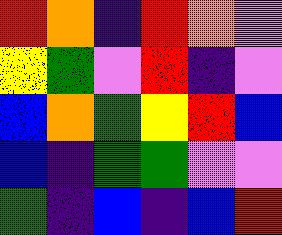[["red", "orange", "indigo", "red", "orange", "violet"], ["yellow", "green", "violet", "red", "indigo", "violet"], ["blue", "orange", "green", "yellow", "red", "blue"], ["blue", "indigo", "green", "green", "violet", "violet"], ["green", "indigo", "blue", "indigo", "blue", "red"]]